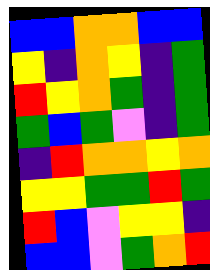[["blue", "blue", "orange", "orange", "blue", "blue"], ["yellow", "indigo", "orange", "yellow", "indigo", "green"], ["red", "yellow", "orange", "green", "indigo", "green"], ["green", "blue", "green", "violet", "indigo", "green"], ["indigo", "red", "orange", "orange", "yellow", "orange"], ["yellow", "yellow", "green", "green", "red", "green"], ["red", "blue", "violet", "yellow", "yellow", "indigo"], ["blue", "blue", "violet", "green", "orange", "red"]]